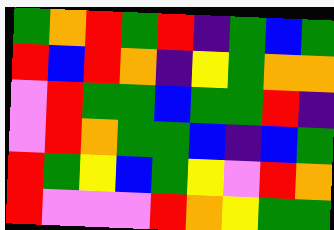[["green", "orange", "red", "green", "red", "indigo", "green", "blue", "green"], ["red", "blue", "red", "orange", "indigo", "yellow", "green", "orange", "orange"], ["violet", "red", "green", "green", "blue", "green", "green", "red", "indigo"], ["violet", "red", "orange", "green", "green", "blue", "indigo", "blue", "green"], ["red", "green", "yellow", "blue", "green", "yellow", "violet", "red", "orange"], ["red", "violet", "violet", "violet", "red", "orange", "yellow", "green", "green"]]